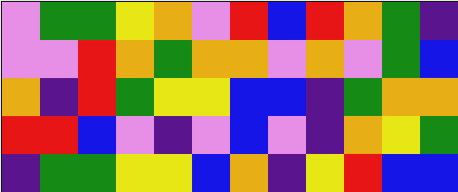[["violet", "green", "green", "yellow", "orange", "violet", "red", "blue", "red", "orange", "green", "indigo"], ["violet", "violet", "red", "orange", "green", "orange", "orange", "violet", "orange", "violet", "green", "blue"], ["orange", "indigo", "red", "green", "yellow", "yellow", "blue", "blue", "indigo", "green", "orange", "orange"], ["red", "red", "blue", "violet", "indigo", "violet", "blue", "violet", "indigo", "orange", "yellow", "green"], ["indigo", "green", "green", "yellow", "yellow", "blue", "orange", "indigo", "yellow", "red", "blue", "blue"]]